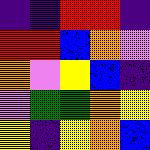[["indigo", "indigo", "red", "red", "indigo"], ["red", "red", "blue", "orange", "violet"], ["orange", "violet", "yellow", "blue", "indigo"], ["violet", "green", "green", "orange", "yellow"], ["yellow", "indigo", "yellow", "orange", "blue"]]